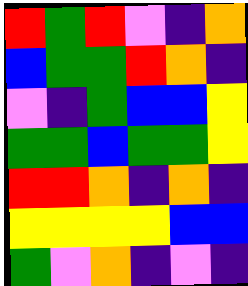[["red", "green", "red", "violet", "indigo", "orange"], ["blue", "green", "green", "red", "orange", "indigo"], ["violet", "indigo", "green", "blue", "blue", "yellow"], ["green", "green", "blue", "green", "green", "yellow"], ["red", "red", "orange", "indigo", "orange", "indigo"], ["yellow", "yellow", "yellow", "yellow", "blue", "blue"], ["green", "violet", "orange", "indigo", "violet", "indigo"]]